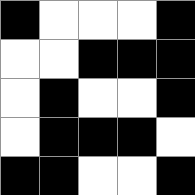[["black", "white", "white", "white", "black"], ["white", "white", "black", "black", "black"], ["white", "black", "white", "white", "black"], ["white", "black", "black", "black", "white"], ["black", "black", "white", "white", "black"]]